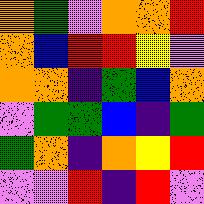[["orange", "green", "violet", "orange", "orange", "red"], ["orange", "blue", "red", "red", "yellow", "violet"], ["orange", "orange", "indigo", "green", "blue", "orange"], ["violet", "green", "green", "blue", "indigo", "green"], ["green", "orange", "indigo", "orange", "yellow", "red"], ["violet", "violet", "red", "indigo", "red", "violet"]]